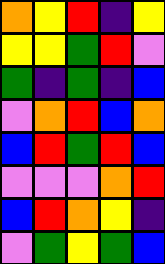[["orange", "yellow", "red", "indigo", "yellow"], ["yellow", "yellow", "green", "red", "violet"], ["green", "indigo", "green", "indigo", "blue"], ["violet", "orange", "red", "blue", "orange"], ["blue", "red", "green", "red", "blue"], ["violet", "violet", "violet", "orange", "red"], ["blue", "red", "orange", "yellow", "indigo"], ["violet", "green", "yellow", "green", "blue"]]